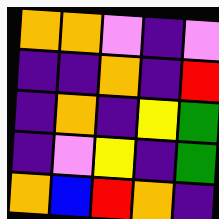[["orange", "orange", "violet", "indigo", "violet"], ["indigo", "indigo", "orange", "indigo", "red"], ["indigo", "orange", "indigo", "yellow", "green"], ["indigo", "violet", "yellow", "indigo", "green"], ["orange", "blue", "red", "orange", "indigo"]]